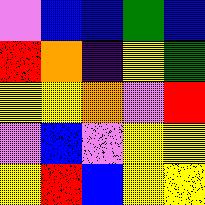[["violet", "blue", "blue", "green", "blue"], ["red", "orange", "indigo", "yellow", "green"], ["yellow", "yellow", "orange", "violet", "red"], ["violet", "blue", "violet", "yellow", "yellow"], ["yellow", "red", "blue", "yellow", "yellow"]]